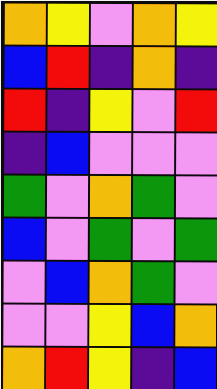[["orange", "yellow", "violet", "orange", "yellow"], ["blue", "red", "indigo", "orange", "indigo"], ["red", "indigo", "yellow", "violet", "red"], ["indigo", "blue", "violet", "violet", "violet"], ["green", "violet", "orange", "green", "violet"], ["blue", "violet", "green", "violet", "green"], ["violet", "blue", "orange", "green", "violet"], ["violet", "violet", "yellow", "blue", "orange"], ["orange", "red", "yellow", "indigo", "blue"]]